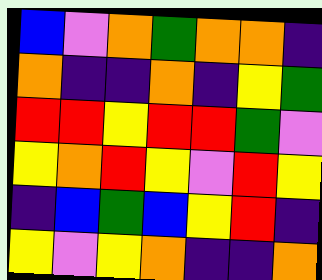[["blue", "violet", "orange", "green", "orange", "orange", "indigo"], ["orange", "indigo", "indigo", "orange", "indigo", "yellow", "green"], ["red", "red", "yellow", "red", "red", "green", "violet"], ["yellow", "orange", "red", "yellow", "violet", "red", "yellow"], ["indigo", "blue", "green", "blue", "yellow", "red", "indigo"], ["yellow", "violet", "yellow", "orange", "indigo", "indigo", "orange"]]